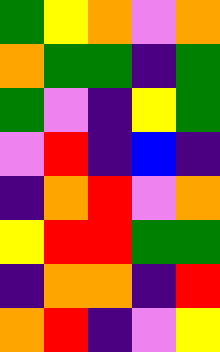[["green", "yellow", "orange", "violet", "orange"], ["orange", "green", "green", "indigo", "green"], ["green", "violet", "indigo", "yellow", "green"], ["violet", "red", "indigo", "blue", "indigo"], ["indigo", "orange", "red", "violet", "orange"], ["yellow", "red", "red", "green", "green"], ["indigo", "orange", "orange", "indigo", "red"], ["orange", "red", "indigo", "violet", "yellow"]]